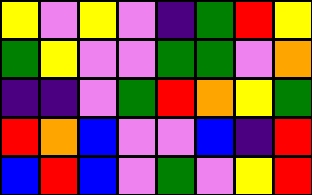[["yellow", "violet", "yellow", "violet", "indigo", "green", "red", "yellow"], ["green", "yellow", "violet", "violet", "green", "green", "violet", "orange"], ["indigo", "indigo", "violet", "green", "red", "orange", "yellow", "green"], ["red", "orange", "blue", "violet", "violet", "blue", "indigo", "red"], ["blue", "red", "blue", "violet", "green", "violet", "yellow", "red"]]